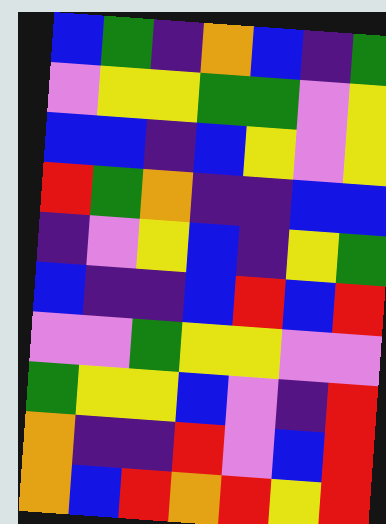[["blue", "green", "indigo", "orange", "blue", "indigo", "green"], ["violet", "yellow", "yellow", "green", "green", "violet", "yellow"], ["blue", "blue", "indigo", "blue", "yellow", "violet", "yellow"], ["red", "green", "orange", "indigo", "indigo", "blue", "blue"], ["indigo", "violet", "yellow", "blue", "indigo", "yellow", "green"], ["blue", "indigo", "indigo", "blue", "red", "blue", "red"], ["violet", "violet", "green", "yellow", "yellow", "violet", "violet"], ["green", "yellow", "yellow", "blue", "violet", "indigo", "red"], ["orange", "indigo", "indigo", "red", "violet", "blue", "red"], ["orange", "blue", "red", "orange", "red", "yellow", "red"]]